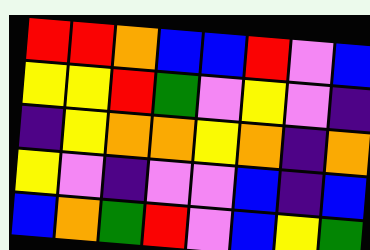[["red", "red", "orange", "blue", "blue", "red", "violet", "blue"], ["yellow", "yellow", "red", "green", "violet", "yellow", "violet", "indigo"], ["indigo", "yellow", "orange", "orange", "yellow", "orange", "indigo", "orange"], ["yellow", "violet", "indigo", "violet", "violet", "blue", "indigo", "blue"], ["blue", "orange", "green", "red", "violet", "blue", "yellow", "green"]]